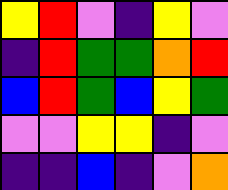[["yellow", "red", "violet", "indigo", "yellow", "violet"], ["indigo", "red", "green", "green", "orange", "red"], ["blue", "red", "green", "blue", "yellow", "green"], ["violet", "violet", "yellow", "yellow", "indigo", "violet"], ["indigo", "indigo", "blue", "indigo", "violet", "orange"]]